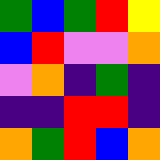[["green", "blue", "green", "red", "yellow"], ["blue", "red", "violet", "violet", "orange"], ["violet", "orange", "indigo", "green", "indigo"], ["indigo", "indigo", "red", "red", "indigo"], ["orange", "green", "red", "blue", "orange"]]